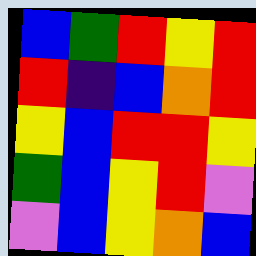[["blue", "green", "red", "yellow", "red"], ["red", "indigo", "blue", "orange", "red"], ["yellow", "blue", "red", "red", "yellow"], ["green", "blue", "yellow", "red", "violet"], ["violet", "blue", "yellow", "orange", "blue"]]